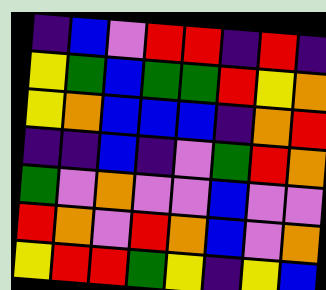[["indigo", "blue", "violet", "red", "red", "indigo", "red", "indigo"], ["yellow", "green", "blue", "green", "green", "red", "yellow", "orange"], ["yellow", "orange", "blue", "blue", "blue", "indigo", "orange", "red"], ["indigo", "indigo", "blue", "indigo", "violet", "green", "red", "orange"], ["green", "violet", "orange", "violet", "violet", "blue", "violet", "violet"], ["red", "orange", "violet", "red", "orange", "blue", "violet", "orange"], ["yellow", "red", "red", "green", "yellow", "indigo", "yellow", "blue"]]